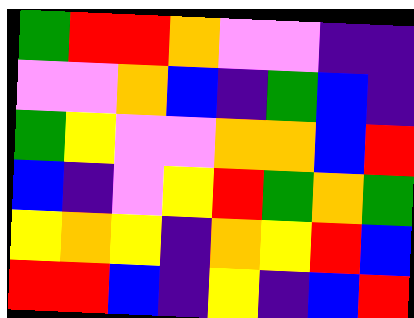[["green", "red", "red", "orange", "violet", "violet", "indigo", "indigo"], ["violet", "violet", "orange", "blue", "indigo", "green", "blue", "indigo"], ["green", "yellow", "violet", "violet", "orange", "orange", "blue", "red"], ["blue", "indigo", "violet", "yellow", "red", "green", "orange", "green"], ["yellow", "orange", "yellow", "indigo", "orange", "yellow", "red", "blue"], ["red", "red", "blue", "indigo", "yellow", "indigo", "blue", "red"]]